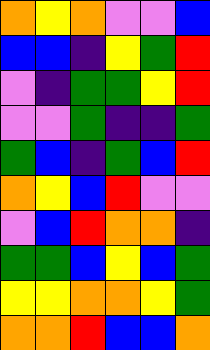[["orange", "yellow", "orange", "violet", "violet", "blue"], ["blue", "blue", "indigo", "yellow", "green", "red"], ["violet", "indigo", "green", "green", "yellow", "red"], ["violet", "violet", "green", "indigo", "indigo", "green"], ["green", "blue", "indigo", "green", "blue", "red"], ["orange", "yellow", "blue", "red", "violet", "violet"], ["violet", "blue", "red", "orange", "orange", "indigo"], ["green", "green", "blue", "yellow", "blue", "green"], ["yellow", "yellow", "orange", "orange", "yellow", "green"], ["orange", "orange", "red", "blue", "blue", "orange"]]